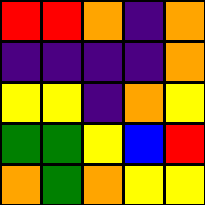[["red", "red", "orange", "indigo", "orange"], ["indigo", "indigo", "indigo", "indigo", "orange"], ["yellow", "yellow", "indigo", "orange", "yellow"], ["green", "green", "yellow", "blue", "red"], ["orange", "green", "orange", "yellow", "yellow"]]